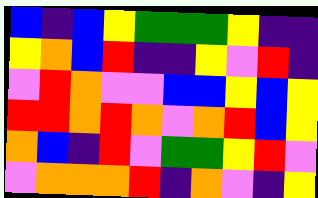[["blue", "indigo", "blue", "yellow", "green", "green", "green", "yellow", "indigo", "indigo"], ["yellow", "orange", "blue", "red", "indigo", "indigo", "yellow", "violet", "red", "indigo"], ["violet", "red", "orange", "violet", "violet", "blue", "blue", "yellow", "blue", "yellow"], ["red", "red", "orange", "red", "orange", "violet", "orange", "red", "blue", "yellow"], ["orange", "blue", "indigo", "red", "violet", "green", "green", "yellow", "red", "violet"], ["violet", "orange", "orange", "orange", "red", "indigo", "orange", "violet", "indigo", "yellow"]]